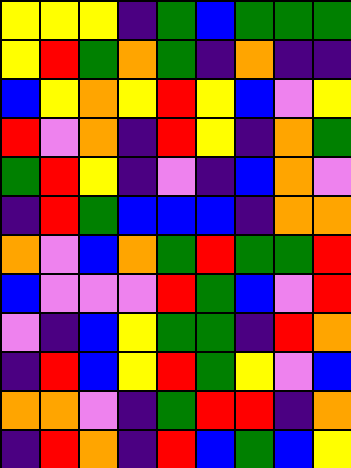[["yellow", "yellow", "yellow", "indigo", "green", "blue", "green", "green", "green"], ["yellow", "red", "green", "orange", "green", "indigo", "orange", "indigo", "indigo"], ["blue", "yellow", "orange", "yellow", "red", "yellow", "blue", "violet", "yellow"], ["red", "violet", "orange", "indigo", "red", "yellow", "indigo", "orange", "green"], ["green", "red", "yellow", "indigo", "violet", "indigo", "blue", "orange", "violet"], ["indigo", "red", "green", "blue", "blue", "blue", "indigo", "orange", "orange"], ["orange", "violet", "blue", "orange", "green", "red", "green", "green", "red"], ["blue", "violet", "violet", "violet", "red", "green", "blue", "violet", "red"], ["violet", "indigo", "blue", "yellow", "green", "green", "indigo", "red", "orange"], ["indigo", "red", "blue", "yellow", "red", "green", "yellow", "violet", "blue"], ["orange", "orange", "violet", "indigo", "green", "red", "red", "indigo", "orange"], ["indigo", "red", "orange", "indigo", "red", "blue", "green", "blue", "yellow"]]